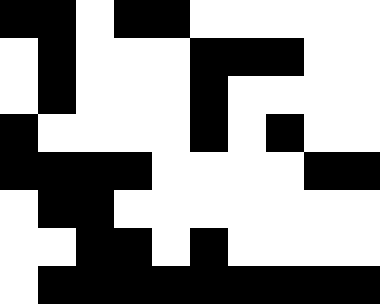[["black", "black", "white", "black", "black", "white", "white", "white", "white", "white"], ["white", "black", "white", "white", "white", "black", "black", "black", "white", "white"], ["white", "black", "white", "white", "white", "black", "white", "white", "white", "white"], ["black", "white", "white", "white", "white", "black", "white", "black", "white", "white"], ["black", "black", "black", "black", "white", "white", "white", "white", "black", "black"], ["white", "black", "black", "white", "white", "white", "white", "white", "white", "white"], ["white", "white", "black", "black", "white", "black", "white", "white", "white", "white"], ["white", "black", "black", "black", "black", "black", "black", "black", "black", "black"]]